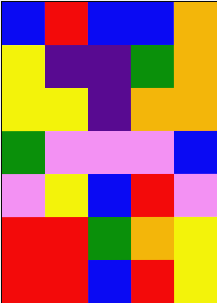[["blue", "red", "blue", "blue", "orange"], ["yellow", "indigo", "indigo", "green", "orange"], ["yellow", "yellow", "indigo", "orange", "orange"], ["green", "violet", "violet", "violet", "blue"], ["violet", "yellow", "blue", "red", "violet"], ["red", "red", "green", "orange", "yellow"], ["red", "red", "blue", "red", "yellow"]]